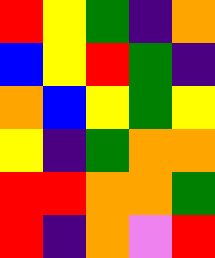[["red", "yellow", "green", "indigo", "orange"], ["blue", "yellow", "red", "green", "indigo"], ["orange", "blue", "yellow", "green", "yellow"], ["yellow", "indigo", "green", "orange", "orange"], ["red", "red", "orange", "orange", "green"], ["red", "indigo", "orange", "violet", "red"]]